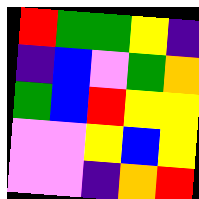[["red", "green", "green", "yellow", "indigo"], ["indigo", "blue", "violet", "green", "orange"], ["green", "blue", "red", "yellow", "yellow"], ["violet", "violet", "yellow", "blue", "yellow"], ["violet", "violet", "indigo", "orange", "red"]]